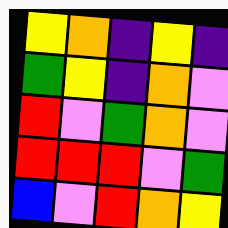[["yellow", "orange", "indigo", "yellow", "indigo"], ["green", "yellow", "indigo", "orange", "violet"], ["red", "violet", "green", "orange", "violet"], ["red", "red", "red", "violet", "green"], ["blue", "violet", "red", "orange", "yellow"]]